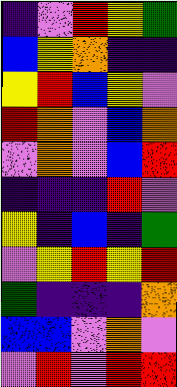[["indigo", "violet", "red", "yellow", "green"], ["blue", "yellow", "orange", "indigo", "indigo"], ["yellow", "red", "blue", "yellow", "violet"], ["red", "orange", "violet", "blue", "orange"], ["violet", "orange", "violet", "blue", "red"], ["indigo", "indigo", "indigo", "red", "violet"], ["yellow", "indigo", "blue", "indigo", "green"], ["violet", "yellow", "red", "yellow", "red"], ["green", "indigo", "indigo", "indigo", "orange"], ["blue", "blue", "violet", "orange", "violet"], ["violet", "red", "violet", "red", "red"]]